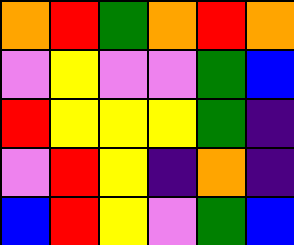[["orange", "red", "green", "orange", "red", "orange"], ["violet", "yellow", "violet", "violet", "green", "blue"], ["red", "yellow", "yellow", "yellow", "green", "indigo"], ["violet", "red", "yellow", "indigo", "orange", "indigo"], ["blue", "red", "yellow", "violet", "green", "blue"]]